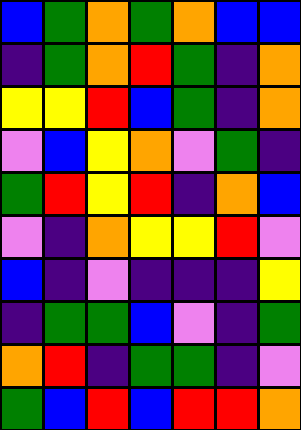[["blue", "green", "orange", "green", "orange", "blue", "blue"], ["indigo", "green", "orange", "red", "green", "indigo", "orange"], ["yellow", "yellow", "red", "blue", "green", "indigo", "orange"], ["violet", "blue", "yellow", "orange", "violet", "green", "indigo"], ["green", "red", "yellow", "red", "indigo", "orange", "blue"], ["violet", "indigo", "orange", "yellow", "yellow", "red", "violet"], ["blue", "indigo", "violet", "indigo", "indigo", "indigo", "yellow"], ["indigo", "green", "green", "blue", "violet", "indigo", "green"], ["orange", "red", "indigo", "green", "green", "indigo", "violet"], ["green", "blue", "red", "blue", "red", "red", "orange"]]